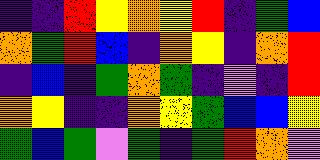[["indigo", "indigo", "red", "yellow", "orange", "yellow", "red", "indigo", "green", "blue"], ["orange", "green", "red", "blue", "indigo", "orange", "yellow", "indigo", "orange", "red"], ["indigo", "blue", "indigo", "green", "orange", "green", "indigo", "violet", "indigo", "red"], ["orange", "yellow", "indigo", "indigo", "orange", "yellow", "green", "blue", "blue", "yellow"], ["green", "blue", "green", "violet", "green", "indigo", "green", "red", "orange", "violet"]]